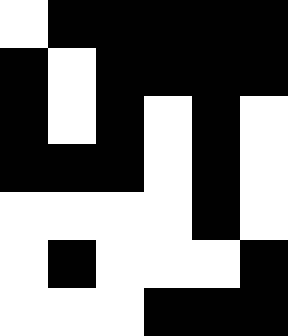[["white", "black", "black", "black", "black", "black"], ["black", "white", "black", "black", "black", "black"], ["black", "white", "black", "white", "black", "white"], ["black", "black", "black", "white", "black", "white"], ["white", "white", "white", "white", "black", "white"], ["white", "black", "white", "white", "white", "black"], ["white", "white", "white", "black", "black", "black"]]